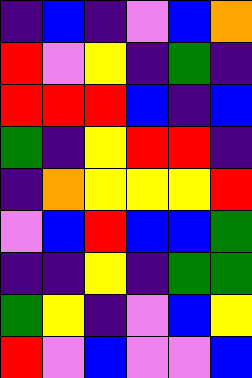[["indigo", "blue", "indigo", "violet", "blue", "orange"], ["red", "violet", "yellow", "indigo", "green", "indigo"], ["red", "red", "red", "blue", "indigo", "blue"], ["green", "indigo", "yellow", "red", "red", "indigo"], ["indigo", "orange", "yellow", "yellow", "yellow", "red"], ["violet", "blue", "red", "blue", "blue", "green"], ["indigo", "indigo", "yellow", "indigo", "green", "green"], ["green", "yellow", "indigo", "violet", "blue", "yellow"], ["red", "violet", "blue", "violet", "violet", "blue"]]